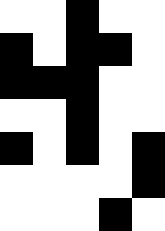[["white", "white", "black", "white", "white"], ["black", "white", "black", "black", "white"], ["black", "black", "black", "white", "white"], ["white", "white", "black", "white", "white"], ["black", "white", "black", "white", "black"], ["white", "white", "white", "white", "black"], ["white", "white", "white", "black", "white"]]